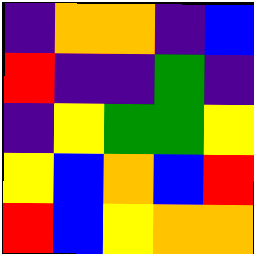[["indigo", "orange", "orange", "indigo", "blue"], ["red", "indigo", "indigo", "green", "indigo"], ["indigo", "yellow", "green", "green", "yellow"], ["yellow", "blue", "orange", "blue", "red"], ["red", "blue", "yellow", "orange", "orange"]]